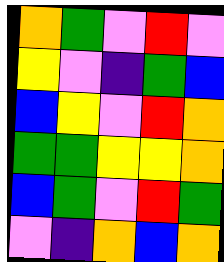[["orange", "green", "violet", "red", "violet"], ["yellow", "violet", "indigo", "green", "blue"], ["blue", "yellow", "violet", "red", "orange"], ["green", "green", "yellow", "yellow", "orange"], ["blue", "green", "violet", "red", "green"], ["violet", "indigo", "orange", "blue", "orange"]]